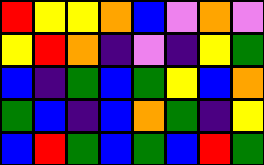[["red", "yellow", "yellow", "orange", "blue", "violet", "orange", "violet"], ["yellow", "red", "orange", "indigo", "violet", "indigo", "yellow", "green"], ["blue", "indigo", "green", "blue", "green", "yellow", "blue", "orange"], ["green", "blue", "indigo", "blue", "orange", "green", "indigo", "yellow"], ["blue", "red", "green", "blue", "green", "blue", "red", "green"]]